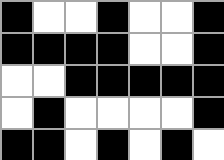[["black", "white", "white", "black", "white", "white", "black"], ["black", "black", "black", "black", "white", "white", "black"], ["white", "white", "black", "black", "black", "black", "black"], ["white", "black", "white", "white", "white", "white", "black"], ["black", "black", "white", "black", "white", "black", "white"]]